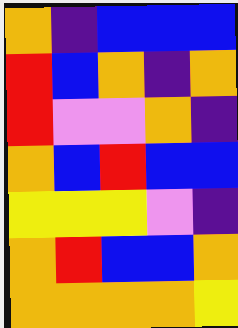[["orange", "indigo", "blue", "blue", "blue"], ["red", "blue", "orange", "indigo", "orange"], ["red", "violet", "violet", "orange", "indigo"], ["orange", "blue", "red", "blue", "blue"], ["yellow", "yellow", "yellow", "violet", "indigo"], ["orange", "red", "blue", "blue", "orange"], ["orange", "orange", "orange", "orange", "yellow"]]